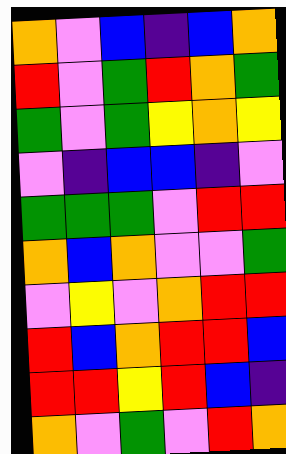[["orange", "violet", "blue", "indigo", "blue", "orange"], ["red", "violet", "green", "red", "orange", "green"], ["green", "violet", "green", "yellow", "orange", "yellow"], ["violet", "indigo", "blue", "blue", "indigo", "violet"], ["green", "green", "green", "violet", "red", "red"], ["orange", "blue", "orange", "violet", "violet", "green"], ["violet", "yellow", "violet", "orange", "red", "red"], ["red", "blue", "orange", "red", "red", "blue"], ["red", "red", "yellow", "red", "blue", "indigo"], ["orange", "violet", "green", "violet", "red", "orange"]]